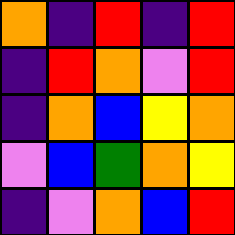[["orange", "indigo", "red", "indigo", "red"], ["indigo", "red", "orange", "violet", "red"], ["indigo", "orange", "blue", "yellow", "orange"], ["violet", "blue", "green", "orange", "yellow"], ["indigo", "violet", "orange", "blue", "red"]]